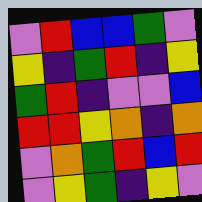[["violet", "red", "blue", "blue", "green", "violet"], ["yellow", "indigo", "green", "red", "indigo", "yellow"], ["green", "red", "indigo", "violet", "violet", "blue"], ["red", "red", "yellow", "orange", "indigo", "orange"], ["violet", "orange", "green", "red", "blue", "red"], ["violet", "yellow", "green", "indigo", "yellow", "violet"]]